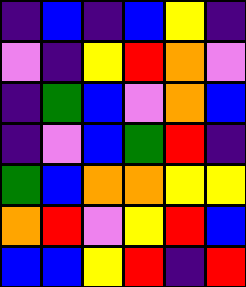[["indigo", "blue", "indigo", "blue", "yellow", "indigo"], ["violet", "indigo", "yellow", "red", "orange", "violet"], ["indigo", "green", "blue", "violet", "orange", "blue"], ["indigo", "violet", "blue", "green", "red", "indigo"], ["green", "blue", "orange", "orange", "yellow", "yellow"], ["orange", "red", "violet", "yellow", "red", "blue"], ["blue", "blue", "yellow", "red", "indigo", "red"]]